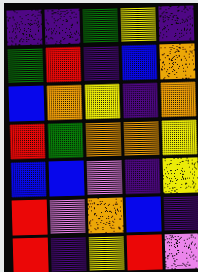[["indigo", "indigo", "green", "yellow", "indigo"], ["green", "red", "indigo", "blue", "orange"], ["blue", "orange", "yellow", "indigo", "orange"], ["red", "green", "orange", "orange", "yellow"], ["blue", "blue", "violet", "indigo", "yellow"], ["red", "violet", "orange", "blue", "indigo"], ["red", "indigo", "yellow", "red", "violet"]]